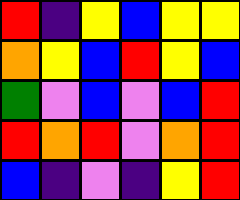[["red", "indigo", "yellow", "blue", "yellow", "yellow"], ["orange", "yellow", "blue", "red", "yellow", "blue"], ["green", "violet", "blue", "violet", "blue", "red"], ["red", "orange", "red", "violet", "orange", "red"], ["blue", "indigo", "violet", "indigo", "yellow", "red"]]